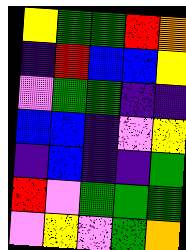[["yellow", "green", "green", "red", "orange"], ["indigo", "red", "blue", "blue", "yellow"], ["violet", "green", "green", "indigo", "indigo"], ["blue", "blue", "indigo", "violet", "yellow"], ["indigo", "blue", "indigo", "indigo", "green"], ["red", "violet", "green", "green", "green"], ["violet", "yellow", "violet", "green", "orange"]]